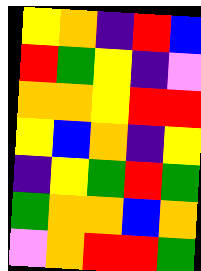[["yellow", "orange", "indigo", "red", "blue"], ["red", "green", "yellow", "indigo", "violet"], ["orange", "orange", "yellow", "red", "red"], ["yellow", "blue", "orange", "indigo", "yellow"], ["indigo", "yellow", "green", "red", "green"], ["green", "orange", "orange", "blue", "orange"], ["violet", "orange", "red", "red", "green"]]